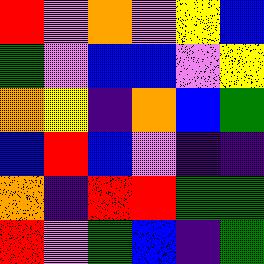[["red", "violet", "orange", "violet", "yellow", "blue"], ["green", "violet", "blue", "blue", "violet", "yellow"], ["orange", "yellow", "indigo", "orange", "blue", "green"], ["blue", "red", "blue", "violet", "indigo", "indigo"], ["orange", "indigo", "red", "red", "green", "green"], ["red", "violet", "green", "blue", "indigo", "green"]]